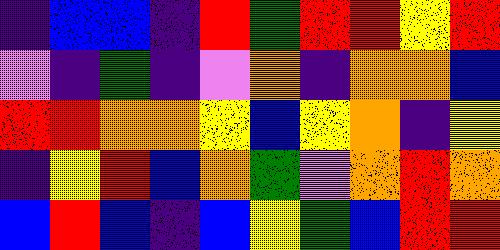[["indigo", "blue", "blue", "indigo", "red", "green", "red", "red", "yellow", "red"], ["violet", "indigo", "green", "indigo", "violet", "orange", "indigo", "orange", "orange", "blue"], ["red", "red", "orange", "orange", "yellow", "blue", "yellow", "orange", "indigo", "yellow"], ["indigo", "yellow", "red", "blue", "orange", "green", "violet", "orange", "red", "orange"], ["blue", "red", "blue", "indigo", "blue", "yellow", "green", "blue", "red", "red"]]